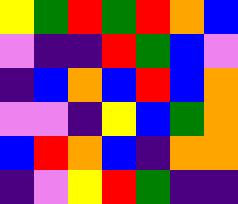[["yellow", "green", "red", "green", "red", "orange", "blue"], ["violet", "indigo", "indigo", "red", "green", "blue", "violet"], ["indigo", "blue", "orange", "blue", "red", "blue", "orange"], ["violet", "violet", "indigo", "yellow", "blue", "green", "orange"], ["blue", "red", "orange", "blue", "indigo", "orange", "orange"], ["indigo", "violet", "yellow", "red", "green", "indigo", "indigo"]]